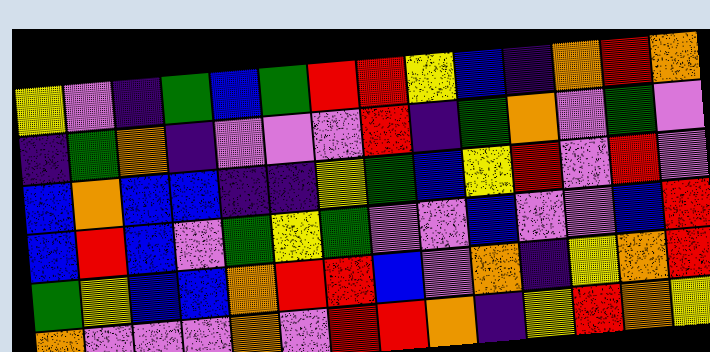[["yellow", "violet", "indigo", "green", "blue", "green", "red", "red", "yellow", "blue", "indigo", "orange", "red", "orange"], ["indigo", "green", "orange", "indigo", "violet", "violet", "violet", "red", "indigo", "green", "orange", "violet", "green", "violet"], ["blue", "orange", "blue", "blue", "indigo", "indigo", "yellow", "green", "blue", "yellow", "red", "violet", "red", "violet"], ["blue", "red", "blue", "violet", "green", "yellow", "green", "violet", "violet", "blue", "violet", "violet", "blue", "red"], ["green", "yellow", "blue", "blue", "orange", "red", "red", "blue", "violet", "orange", "indigo", "yellow", "orange", "red"], ["orange", "violet", "violet", "violet", "orange", "violet", "red", "red", "orange", "indigo", "yellow", "red", "orange", "yellow"]]